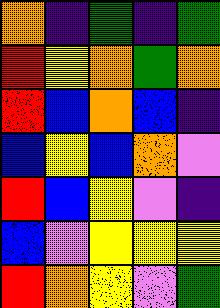[["orange", "indigo", "green", "indigo", "green"], ["red", "yellow", "orange", "green", "orange"], ["red", "blue", "orange", "blue", "indigo"], ["blue", "yellow", "blue", "orange", "violet"], ["red", "blue", "yellow", "violet", "indigo"], ["blue", "violet", "yellow", "yellow", "yellow"], ["red", "orange", "yellow", "violet", "green"]]